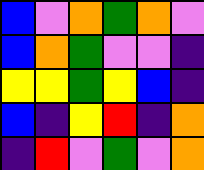[["blue", "violet", "orange", "green", "orange", "violet"], ["blue", "orange", "green", "violet", "violet", "indigo"], ["yellow", "yellow", "green", "yellow", "blue", "indigo"], ["blue", "indigo", "yellow", "red", "indigo", "orange"], ["indigo", "red", "violet", "green", "violet", "orange"]]